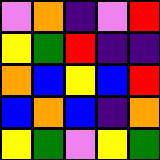[["violet", "orange", "indigo", "violet", "red"], ["yellow", "green", "red", "indigo", "indigo"], ["orange", "blue", "yellow", "blue", "red"], ["blue", "orange", "blue", "indigo", "orange"], ["yellow", "green", "violet", "yellow", "green"]]